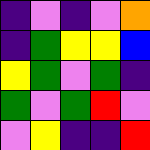[["indigo", "violet", "indigo", "violet", "orange"], ["indigo", "green", "yellow", "yellow", "blue"], ["yellow", "green", "violet", "green", "indigo"], ["green", "violet", "green", "red", "violet"], ["violet", "yellow", "indigo", "indigo", "red"]]